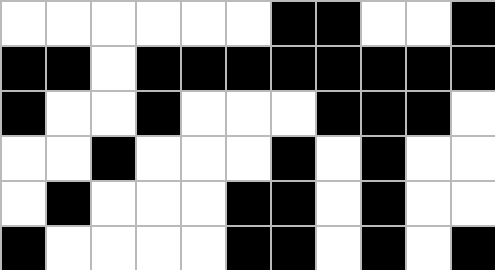[["white", "white", "white", "white", "white", "white", "black", "black", "white", "white", "black"], ["black", "black", "white", "black", "black", "black", "black", "black", "black", "black", "black"], ["black", "white", "white", "black", "white", "white", "white", "black", "black", "black", "white"], ["white", "white", "black", "white", "white", "white", "black", "white", "black", "white", "white"], ["white", "black", "white", "white", "white", "black", "black", "white", "black", "white", "white"], ["black", "white", "white", "white", "white", "black", "black", "white", "black", "white", "black"]]